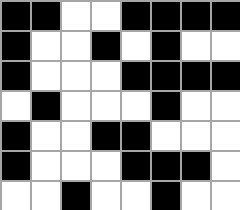[["black", "black", "white", "white", "black", "black", "black", "black"], ["black", "white", "white", "black", "white", "black", "white", "white"], ["black", "white", "white", "white", "black", "black", "black", "black"], ["white", "black", "white", "white", "white", "black", "white", "white"], ["black", "white", "white", "black", "black", "white", "white", "white"], ["black", "white", "white", "white", "black", "black", "black", "white"], ["white", "white", "black", "white", "white", "black", "white", "white"]]